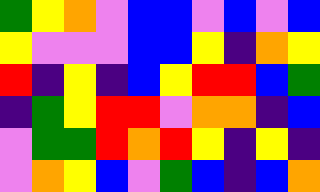[["green", "yellow", "orange", "violet", "blue", "blue", "violet", "blue", "violet", "blue"], ["yellow", "violet", "violet", "violet", "blue", "blue", "yellow", "indigo", "orange", "yellow"], ["red", "indigo", "yellow", "indigo", "blue", "yellow", "red", "red", "blue", "green"], ["indigo", "green", "yellow", "red", "red", "violet", "orange", "orange", "indigo", "blue"], ["violet", "green", "green", "red", "orange", "red", "yellow", "indigo", "yellow", "indigo"], ["violet", "orange", "yellow", "blue", "violet", "green", "blue", "indigo", "blue", "orange"]]